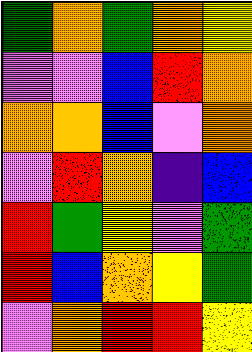[["green", "orange", "green", "orange", "yellow"], ["violet", "violet", "blue", "red", "orange"], ["orange", "orange", "blue", "violet", "orange"], ["violet", "red", "orange", "indigo", "blue"], ["red", "green", "yellow", "violet", "green"], ["red", "blue", "orange", "yellow", "green"], ["violet", "orange", "red", "red", "yellow"]]